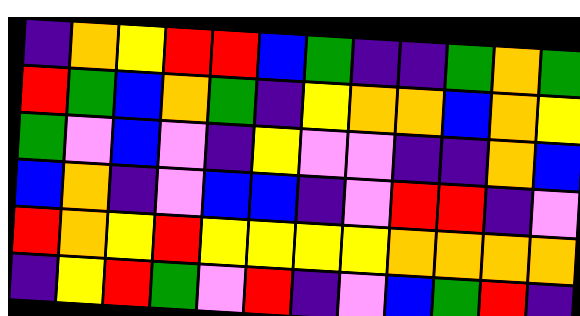[["indigo", "orange", "yellow", "red", "red", "blue", "green", "indigo", "indigo", "green", "orange", "green"], ["red", "green", "blue", "orange", "green", "indigo", "yellow", "orange", "orange", "blue", "orange", "yellow"], ["green", "violet", "blue", "violet", "indigo", "yellow", "violet", "violet", "indigo", "indigo", "orange", "blue"], ["blue", "orange", "indigo", "violet", "blue", "blue", "indigo", "violet", "red", "red", "indigo", "violet"], ["red", "orange", "yellow", "red", "yellow", "yellow", "yellow", "yellow", "orange", "orange", "orange", "orange"], ["indigo", "yellow", "red", "green", "violet", "red", "indigo", "violet", "blue", "green", "red", "indigo"]]